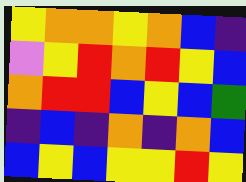[["yellow", "orange", "orange", "yellow", "orange", "blue", "indigo"], ["violet", "yellow", "red", "orange", "red", "yellow", "blue"], ["orange", "red", "red", "blue", "yellow", "blue", "green"], ["indigo", "blue", "indigo", "orange", "indigo", "orange", "blue"], ["blue", "yellow", "blue", "yellow", "yellow", "red", "yellow"]]